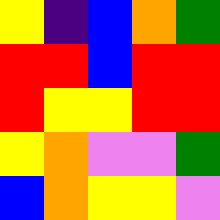[["yellow", "indigo", "blue", "orange", "green"], ["red", "red", "blue", "red", "red"], ["red", "yellow", "yellow", "red", "red"], ["yellow", "orange", "violet", "violet", "green"], ["blue", "orange", "yellow", "yellow", "violet"]]